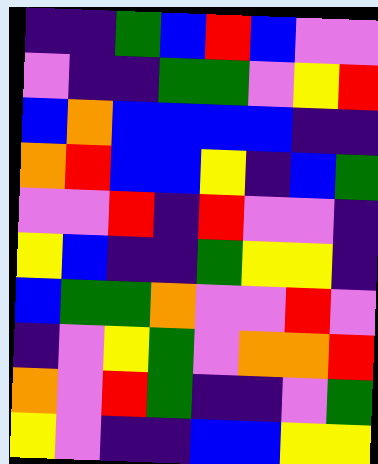[["indigo", "indigo", "green", "blue", "red", "blue", "violet", "violet"], ["violet", "indigo", "indigo", "green", "green", "violet", "yellow", "red"], ["blue", "orange", "blue", "blue", "blue", "blue", "indigo", "indigo"], ["orange", "red", "blue", "blue", "yellow", "indigo", "blue", "green"], ["violet", "violet", "red", "indigo", "red", "violet", "violet", "indigo"], ["yellow", "blue", "indigo", "indigo", "green", "yellow", "yellow", "indigo"], ["blue", "green", "green", "orange", "violet", "violet", "red", "violet"], ["indigo", "violet", "yellow", "green", "violet", "orange", "orange", "red"], ["orange", "violet", "red", "green", "indigo", "indigo", "violet", "green"], ["yellow", "violet", "indigo", "indigo", "blue", "blue", "yellow", "yellow"]]